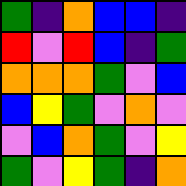[["green", "indigo", "orange", "blue", "blue", "indigo"], ["red", "violet", "red", "blue", "indigo", "green"], ["orange", "orange", "orange", "green", "violet", "blue"], ["blue", "yellow", "green", "violet", "orange", "violet"], ["violet", "blue", "orange", "green", "violet", "yellow"], ["green", "violet", "yellow", "green", "indigo", "orange"]]